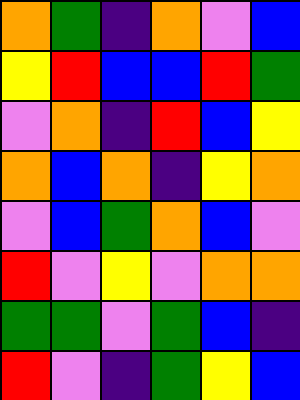[["orange", "green", "indigo", "orange", "violet", "blue"], ["yellow", "red", "blue", "blue", "red", "green"], ["violet", "orange", "indigo", "red", "blue", "yellow"], ["orange", "blue", "orange", "indigo", "yellow", "orange"], ["violet", "blue", "green", "orange", "blue", "violet"], ["red", "violet", "yellow", "violet", "orange", "orange"], ["green", "green", "violet", "green", "blue", "indigo"], ["red", "violet", "indigo", "green", "yellow", "blue"]]